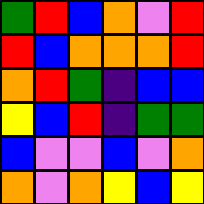[["green", "red", "blue", "orange", "violet", "red"], ["red", "blue", "orange", "orange", "orange", "red"], ["orange", "red", "green", "indigo", "blue", "blue"], ["yellow", "blue", "red", "indigo", "green", "green"], ["blue", "violet", "violet", "blue", "violet", "orange"], ["orange", "violet", "orange", "yellow", "blue", "yellow"]]